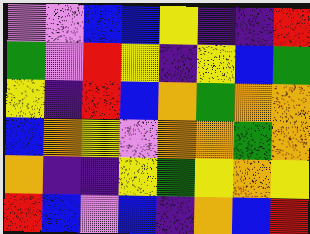[["violet", "violet", "blue", "blue", "yellow", "indigo", "indigo", "red"], ["green", "violet", "red", "yellow", "indigo", "yellow", "blue", "green"], ["yellow", "indigo", "red", "blue", "orange", "green", "orange", "orange"], ["blue", "orange", "yellow", "violet", "orange", "orange", "green", "orange"], ["orange", "indigo", "indigo", "yellow", "green", "yellow", "orange", "yellow"], ["red", "blue", "violet", "blue", "indigo", "orange", "blue", "red"]]